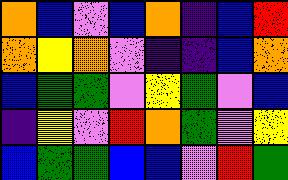[["orange", "blue", "violet", "blue", "orange", "indigo", "blue", "red"], ["orange", "yellow", "orange", "violet", "indigo", "indigo", "blue", "orange"], ["blue", "green", "green", "violet", "yellow", "green", "violet", "blue"], ["indigo", "yellow", "violet", "red", "orange", "green", "violet", "yellow"], ["blue", "green", "green", "blue", "blue", "violet", "red", "green"]]